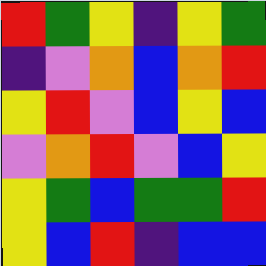[["red", "green", "yellow", "indigo", "yellow", "green"], ["indigo", "violet", "orange", "blue", "orange", "red"], ["yellow", "red", "violet", "blue", "yellow", "blue"], ["violet", "orange", "red", "violet", "blue", "yellow"], ["yellow", "green", "blue", "green", "green", "red"], ["yellow", "blue", "red", "indigo", "blue", "blue"]]